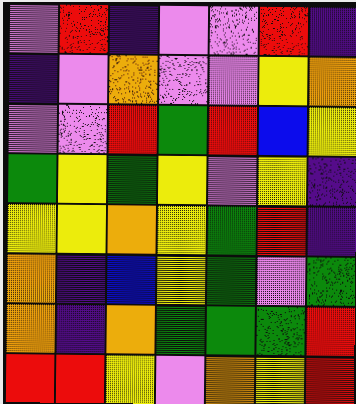[["violet", "red", "indigo", "violet", "violet", "red", "indigo"], ["indigo", "violet", "orange", "violet", "violet", "yellow", "orange"], ["violet", "violet", "red", "green", "red", "blue", "yellow"], ["green", "yellow", "green", "yellow", "violet", "yellow", "indigo"], ["yellow", "yellow", "orange", "yellow", "green", "red", "indigo"], ["orange", "indigo", "blue", "yellow", "green", "violet", "green"], ["orange", "indigo", "orange", "green", "green", "green", "red"], ["red", "red", "yellow", "violet", "orange", "yellow", "red"]]